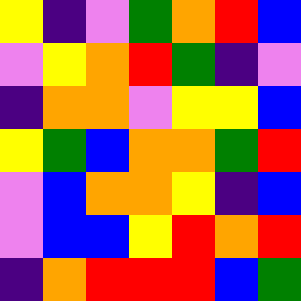[["yellow", "indigo", "violet", "green", "orange", "red", "blue"], ["violet", "yellow", "orange", "red", "green", "indigo", "violet"], ["indigo", "orange", "orange", "violet", "yellow", "yellow", "blue"], ["yellow", "green", "blue", "orange", "orange", "green", "red"], ["violet", "blue", "orange", "orange", "yellow", "indigo", "blue"], ["violet", "blue", "blue", "yellow", "red", "orange", "red"], ["indigo", "orange", "red", "red", "red", "blue", "green"]]